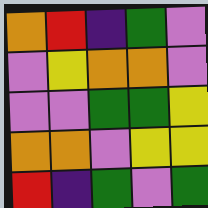[["orange", "red", "indigo", "green", "violet"], ["violet", "yellow", "orange", "orange", "violet"], ["violet", "violet", "green", "green", "yellow"], ["orange", "orange", "violet", "yellow", "yellow"], ["red", "indigo", "green", "violet", "green"]]